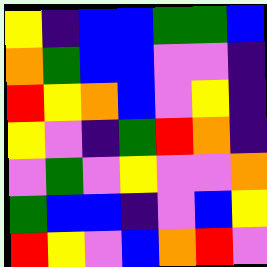[["yellow", "indigo", "blue", "blue", "green", "green", "blue"], ["orange", "green", "blue", "blue", "violet", "violet", "indigo"], ["red", "yellow", "orange", "blue", "violet", "yellow", "indigo"], ["yellow", "violet", "indigo", "green", "red", "orange", "indigo"], ["violet", "green", "violet", "yellow", "violet", "violet", "orange"], ["green", "blue", "blue", "indigo", "violet", "blue", "yellow"], ["red", "yellow", "violet", "blue", "orange", "red", "violet"]]